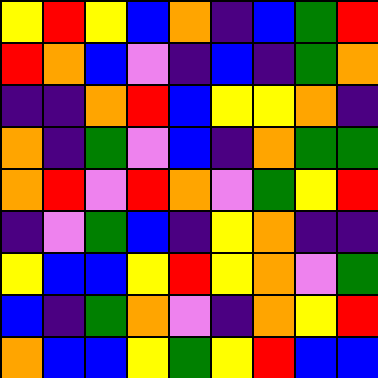[["yellow", "red", "yellow", "blue", "orange", "indigo", "blue", "green", "red"], ["red", "orange", "blue", "violet", "indigo", "blue", "indigo", "green", "orange"], ["indigo", "indigo", "orange", "red", "blue", "yellow", "yellow", "orange", "indigo"], ["orange", "indigo", "green", "violet", "blue", "indigo", "orange", "green", "green"], ["orange", "red", "violet", "red", "orange", "violet", "green", "yellow", "red"], ["indigo", "violet", "green", "blue", "indigo", "yellow", "orange", "indigo", "indigo"], ["yellow", "blue", "blue", "yellow", "red", "yellow", "orange", "violet", "green"], ["blue", "indigo", "green", "orange", "violet", "indigo", "orange", "yellow", "red"], ["orange", "blue", "blue", "yellow", "green", "yellow", "red", "blue", "blue"]]